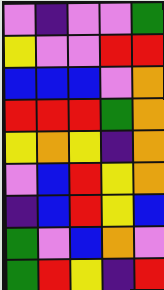[["violet", "indigo", "violet", "violet", "green"], ["yellow", "violet", "violet", "red", "red"], ["blue", "blue", "blue", "violet", "orange"], ["red", "red", "red", "green", "orange"], ["yellow", "orange", "yellow", "indigo", "orange"], ["violet", "blue", "red", "yellow", "orange"], ["indigo", "blue", "red", "yellow", "blue"], ["green", "violet", "blue", "orange", "violet"], ["green", "red", "yellow", "indigo", "red"]]